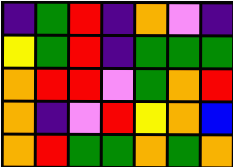[["indigo", "green", "red", "indigo", "orange", "violet", "indigo"], ["yellow", "green", "red", "indigo", "green", "green", "green"], ["orange", "red", "red", "violet", "green", "orange", "red"], ["orange", "indigo", "violet", "red", "yellow", "orange", "blue"], ["orange", "red", "green", "green", "orange", "green", "orange"]]